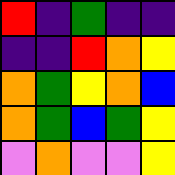[["red", "indigo", "green", "indigo", "indigo"], ["indigo", "indigo", "red", "orange", "yellow"], ["orange", "green", "yellow", "orange", "blue"], ["orange", "green", "blue", "green", "yellow"], ["violet", "orange", "violet", "violet", "yellow"]]